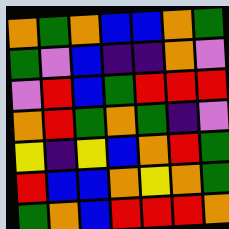[["orange", "green", "orange", "blue", "blue", "orange", "green"], ["green", "violet", "blue", "indigo", "indigo", "orange", "violet"], ["violet", "red", "blue", "green", "red", "red", "red"], ["orange", "red", "green", "orange", "green", "indigo", "violet"], ["yellow", "indigo", "yellow", "blue", "orange", "red", "green"], ["red", "blue", "blue", "orange", "yellow", "orange", "green"], ["green", "orange", "blue", "red", "red", "red", "orange"]]